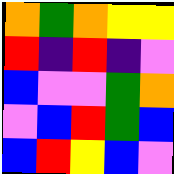[["orange", "green", "orange", "yellow", "yellow"], ["red", "indigo", "red", "indigo", "violet"], ["blue", "violet", "violet", "green", "orange"], ["violet", "blue", "red", "green", "blue"], ["blue", "red", "yellow", "blue", "violet"]]